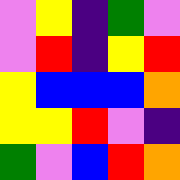[["violet", "yellow", "indigo", "green", "violet"], ["violet", "red", "indigo", "yellow", "red"], ["yellow", "blue", "blue", "blue", "orange"], ["yellow", "yellow", "red", "violet", "indigo"], ["green", "violet", "blue", "red", "orange"]]